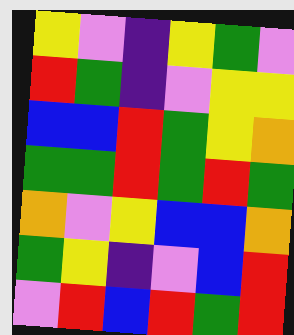[["yellow", "violet", "indigo", "yellow", "green", "violet"], ["red", "green", "indigo", "violet", "yellow", "yellow"], ["blue", "blue", "red", "green", "yellow", "orange"], ["green", "green", "red", "green", "red", "green"], ["orange", "violet", "yellow", "blue", "blue", "orange"], ["green", "yellow", "indigo", "violet", "blue", "red"], ["violet", "red", "blue", "red", "green", "red"]]